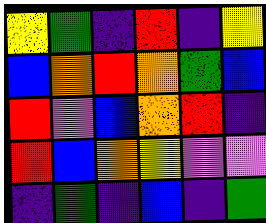[["yellow", "green", "indigo", "red", "indigo", "yellow"], ["blue", "orange", "red", "orange", "green", "blue"], ["red", "violet", "blue", "orange", "red", "indigo"], ["red", "blue", "orange", "yellow", "violet", "violet"], ["indigo", "green", "indigo", "blue", "indigo", "green"]]